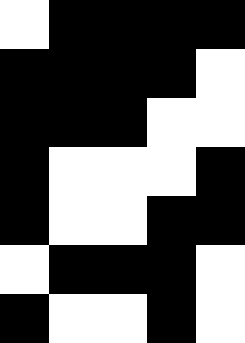[["white", "black", "black", "black", "black"], ["black", "black", "black", "black", "white"], ["black", "black", "black", "white", "white"], ["black", "white", "white", "white", "black"], ["black", "white", "white", "black", "black"], ["white", "black", "black", "black", "white"], ["black", "white", "white", "black", "white"]]